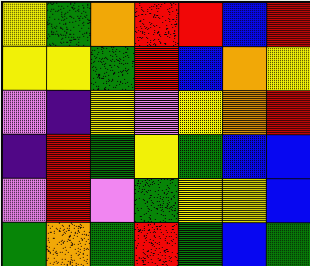[["yellow", "green", "orange", "red", "red", "blue", "red"], ["yellow", "yellow", "green", "red", "blue", "orange", "yellow"], ["violet", "indigo", "yellow", "violet", "yellow", "orange", "red"], ["indigo", "red", "green", "yellow", "green", "blue", "blue"], ["violet", "red", "violet", "green", "yellow", "yellow", "blue"], ["green", "orange", "green", "red", "green", "blue", "green"]]